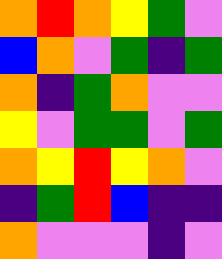[["orange", "red", "orange", "yellow", "green", "violet"], ["blue", "orange", "violet", "green", "indigo", "green"], ["orange", "indigo", "green", "orange", "violet", "violet"], ["yellow", "violet", "green", "green", "violet", "green"], ["orange", "yellow", "red", "yellow", "orange", "violet"], ["indigo", "green", "red", "blue", "indigo", "indigo"], ["orange", "violet", "violet", "violet", "indigo", "violet"]]